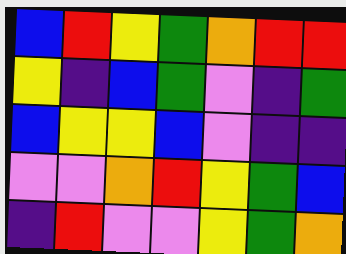[["blue", "red", "yellow", "green", "orange", "red", "red"], ["yellow", "indigo", "blue", "green", "violet", "indigo", "green"], ["blue", "yellow", "yellow", "blue", "violet", "indigo", "indigo"], ["violet", "violet", "orange", "red", "yellow", "green", "blue"], ["indigo", "red", "violet", "violet", "yellow", "green", "orange"]]